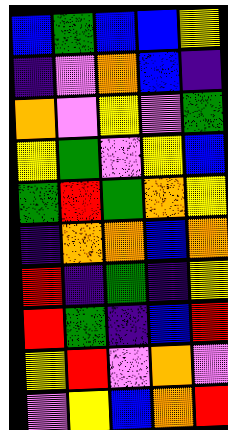[["blue", "green", "blue", "blue", "yellow"], ["indigo", "violet", "orange", "blue", "indigo"], ["orange", "violet", "yellow", "violet", "green"], ["yellow", "green", "violet", "yellow", "blue"], ["green", "red", "green", "orange", "yellow"], ["indigo", "orange", "orange", "blue", "orange"], ["red", "indigo", "green", "indigo", "yellow"], ["red", "green", "indigo", "blue", "red"], ["yellow", "red", "violet", "orange", "violet"], ["violet", "yellow", "blue", "orange", "red"]]